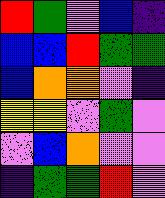[["red", "green", "violet", "blue", "indigo"], ["blue", "blue", "red", "green", "green"], ["blue", "orange", "orange", "violet", "indigo"], ["yellow", "yellow", "violet", "green", "violet"], ["violet", "blue", "orange", "violet", "violet"], ["indigo", "green", "green", "red", "violet"]]